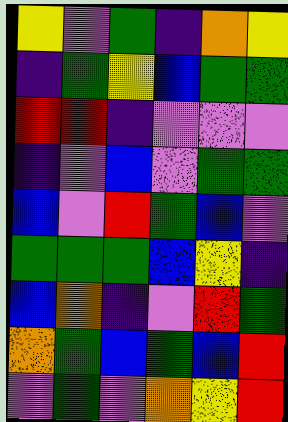[["yellow", "violet", "green", "indigo", "orange", "yellow"], ["indigo", "green", "yellow", "blue", "green", "green"], ["red", "red", "indigo", "violet", "violet", "violet"], ["indigo", "violet", "blue", "violet", "green", "green"], ["blue", "violet", "red", "green", "blue", "violet"], ["green", "green", "green", "blue", "yellow", "indigo"], ["blue", "orange", "indigo", "violet", "red", "green"], ["orange", "green", "blue", "green", "blue", "red"], ["violet", "green", "violet", "orange", "yellow", "red"]]